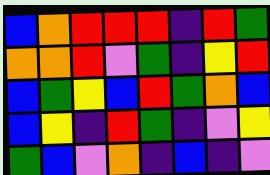[["blue", "orange", "red", "red", "red", "indigo", "red", "green"], ["orange", "orange", "red", "violet", "green", "indigo", "yellow", "red"], ["blue", "green", "yellow", "blue", "red", "green", "orange", "blue"], ["blue", "yellow", "indigo", "red", "green", "indigo", "violet", "yellow"], ["green", "blue", "violet", "orange", "indigo", "blue", "indigo", "violet"]]